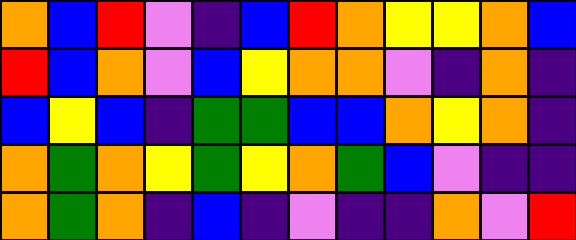[["orange", "blue", "red", "violet", "indigo", "blue", "red", "orange", "yellow", "yellow", "orange", "blue"], ["red", "blue", "orange", "violet", "blue", "yellow", "orange", "orange", "violet", "indigo", "orange", "indigo"], ["blue", "yellow", "blue", "indigo", "green", "green", "blue", "blue", "orange", "yellow", "orange", "indigo"], ["orange", "green", "orange", "yellow", "green", "yellow", "orange", "green", "blue", "violet", "indigo", "indigo"], ["orange", "green", "orange", "indigo", "blue", "indigo", "violet", "indigo", "indigo", "orange", "violet", "red"]]